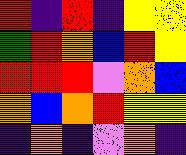[["red", "indigo", "red", "indigo", "yellow", "yellow"], ["green", "red", "orange", "blue", "red", "yellow"], ["red", "red", "red", "violet", "orange", "blue"], ["orange", "blue", "orange", "red", "yellow", "yellow"], ["indigo", "orange", "indigo", "violet", "orange", "indigo"]]